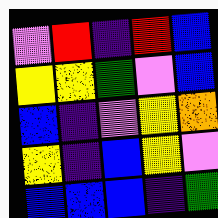[["violet", "red", "indigo", "red", "blue"], ["yellow", "yellow", "green", "violet", "blue"], ["blue", "indigo", "violet", "yellow", "orange"], ["yellow", "indigo", "blue", "yellow", "violet"], ["blue", "blue", "blue", "indigo", "green"]]